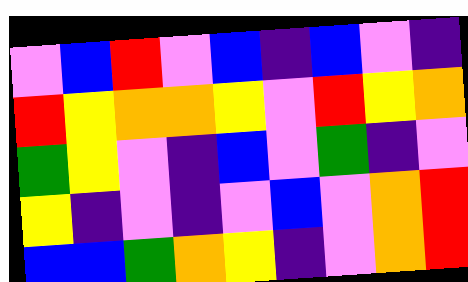[["violet", "blue", "red", "violet", "blue", "indigo", "blue", "violet", "indigo"], ["red", "yellow", "orange", "orange", "yellow", "violet", "red", "yellow", "orange"], ["green", "yellow", "violet", "indigo", "blue", "violet", "green", "indigo", "violet"], ["yellow", "indigo", "violet", "indigo", "violet", "blue", "violet", "orange", "red"], ["blue", "blue", "green", "orange", "yellow", "indigo", "violet", "orange", "red"]]